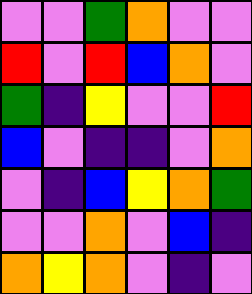[["violet", "violet", "green", "orange", "violet", "violet"], ["red", "violet", "red", "blue", "orange", "violet"], ["green", "indigo", "yellow", "violet", "violet", "red"], ["blue", "violet", "indigo", "indigo", "violet", "orange"], ["violet", "indigo", "blue", "yellow", "orange", "green"], ["violet", "violet", "orange", "violet", "blue", "indigo"], ["orange", "yellow", "orange", "violet", "indigo", "violet"]]